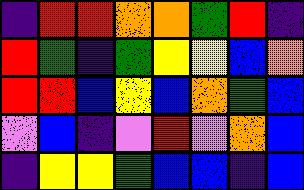[["indigo", "red", "red", "orange", "orange", "green", "red", "indigo"], ["red", "green", "indigo", "green", "yellow", "yellow", "blue", "orange"], ["red", "red", "blue", "yellow", "blue", "orange", "green", "blue"], ["violet", "blue", "indigo", "violet", "red", "violet", "orange", "blue"], ["indigo", "yellow", "yellow", "green", "blue", "blue", "indigo", "blue"]]